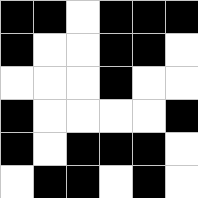[["black", "black", "white", "black", "black", "black"], ["black", "white", "white", "black", "black", "white"], ["white", "white", "white", "black", "white", "white"], ["black", "white", "white", "white", "white", "black"], ["black", "white", "black", "black", "black", "white"], ["white", "black", "black", "white", "black", "white"]]